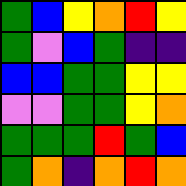[["green", "blue", "yellow", "orange", "red", "yellow"], ["green", "violet", "blue", "green", "indigo", "indigo"], ["blue", "blue", "green", "green", "yellow", "yellow"], ["violet", "violet", "green", "green", "yellow", "orange"], ["green", "green", "green", "red", "green", "blue"], ["green", "orange", "indigo", "orange", "red", "orange"]]